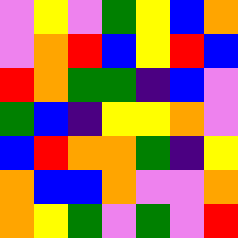[["violet", "yellow", "violet", "green", "yellow", "blue", "orange"], ["violet", "orange", "red", "blue", "yellow", "red", "blue"], ["red", "orange", "green", "green", "indigo", "blue", "violet"], ["green", "blue", "indigo", "yellow", "yellow", "orange", "violet"], ["blue", "red", "orange", "orange", "green", "indigo", "yellow"], ["orange", "blue", "blue", "orange", "violet", "violet", "orange"], ["orange", "yellow", "green", "violet", "green", "violet", "red"]]